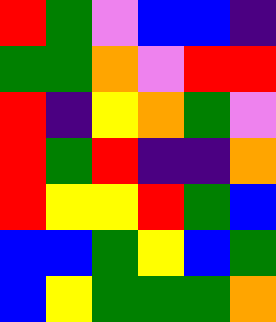[["red", "green", "violet", "blue", "blue", "indigo"], ["green", "green", "orange", "violet", "red", "red"], ["red", "indigo", "yellow", "orange", "green", "violet"], ["red", "green", "red", "indigo", "indigo", "orange"], ["red", "yellow", "yellow", "red", "green", "blue"], ["blue", "blue", "green", "yellow", "blue", "green"], ["blue", "yellow", "green", "green", "green", "orange"]]